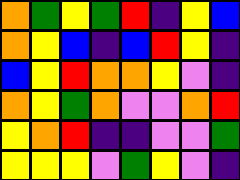[["orange", "green", "yellow", "green", "red", "indigo", "yellow", "blue"], ["orange", "yellow", "blue", "indigo", "blue", "red", "yellow", "indigo"], ["blue", "yellow", "red", "orange", "orange", "yellow", "violet", "indigo"], ["orange", "yellow", "green", "orange", "violet", "violet", "orange", "red"], ["yellow", "orange", "red", "indigo", "indigo", "violet", "violet", "green"], ["yellow", "yellow", "yellow", "violet", "green", "yellow", "violet", "indigo"]]